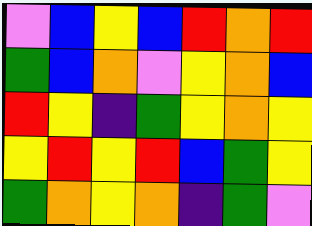[["violet", "blue", "yellow", "blue", "red", "orange", "red"], ["green", "blue", "orange", "violet", "yellow", "orange", "blue"], ["red", "yellow", "indigo", "green", "yellow", "orange", "yellow"], ["yellow", "red", "yellow", "red", "blue", "green", "yellow"], ["green", "orange", "yellow", "orange", "indigo", "green", "violet"]]